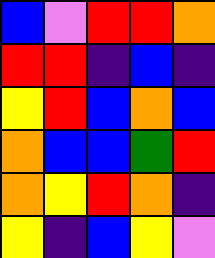[["blue", "violet", "red", "red", "orange"], ["red", "red", "indigo", "blue", "indigo"], ["yellow", "red", "blue", "orange", "blue"], ["orange", "blue", "blue", "green", "red"], ["orange", "yellow", "red", "orange", "indigo"], ["yellow", "indigo", "blue", "yellow", "violet"]]